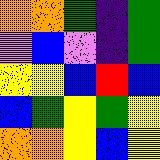[["orange", "orange", "green", "indigo", "green"], ["violet", "blue", "violet", "indigo", "green"], ["yellow", "yellow", "blue", "red", "blue"], ["blue", "green", "yellow", "green", "yellow"], ["orange", "orange", "yellow", "blue", "yellow"]]